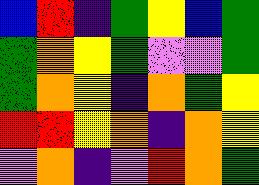[["blue", "red", "indigo", "green", "yellow", "blue", "green"], ["green", "orange", "yellow", "green", "violet", "violet", "green"], ["green", "orange", "yellow", "indigo", "orange", "green", "yellow"], ["red", "red", "yellow", "orange", "indigo", "orange", "yellow"], ["violet", "orange", "indigo", "violet", "red", "orange", "green"]]